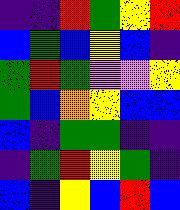[["indigo", "indigo", "red", "green", "yellow", "red"], ["blue", "green", "blue", "yellow", "blue", "indigo"], ["green", "red", "green", "violet", "violet", "yellow"], ["green", "blue", "orange", "yellow", "blue", "blue"], ["blue", "indigo", "green", "green", "indigo", "indigo"], ["indigo", "green", "red", "yellow", "green", "indigo"], ["blue", "indigo", "yellow", "blue", "red", "blue"]]